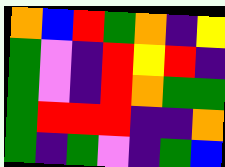[["orange", "blue", "red", "green", "orange", "indigo", "yellow"], ["green", "violet", "indigo", "red", "yellow", "red", "indigo"], ["green", "violet", "indigo", "red", "orange", "green", "green"], ["green", "red", "red", "red", "indigo", "indigo", "orange"], ["green", "indigo", "green", "violet", "indigo", "green", "blue"]]